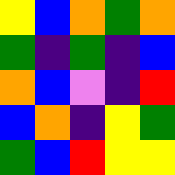[["yellow", "blue", "orange", "green", "orange"], ["green", "indigo", "green", "indigo", "blue"], ["orange", "blue", "violet", "indigo", "red"], ["blue", "orange", "indigo", "yellow", "green"], ["green", "blue", "red", "yellow", "yellow"]]